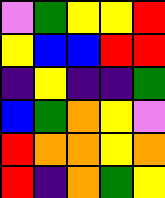[["violet", "green", "yellow", "yellow", "red"], ["yellow", "blue", "blue", "red", "red"], ["indigo", "yellow", "indigo", "indigo", "green"], ["blue", "green", "orange", "yellow", "violet"], ["red", "orange", "orange", "yellow", "orange"], ["red", "indigo", "orange", "green", "yellow"]]